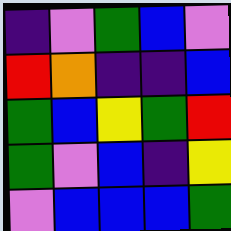[["indigo", "violet", "green", "blue", "violet"], ["red", "orange", "indigo", "indigo", "blue"], ["green", "blue", "yellow", "green", "red"], ["green", "violet", "blue", "indigo", "yellow"], ["violet", "blue", "blue", "blue", "green"]]